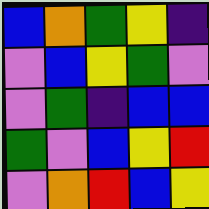[["blue", "orange", "green", "yellow", "indigo"], ["violet", "blue", "yellow", "green", "violet"], ["violet", "green", "indigo", "blue", "blue"], ["green", "violet", "blue", "yellow", "red"], ["violet", "orange", "red", "blue", "yellow"]]